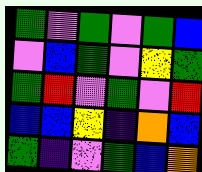[["green", "violet", "green", "violet", "green", "blue"], ["violet", "blue", "green", "violet", "yellow", "green"], ["green", "red", "violet", "green", "violet", "red"], ["blue", "blue", "yellow", "indigo", "orange", "blue"], ["green", "indigo", "violet", "green", "blue", "orange"]]